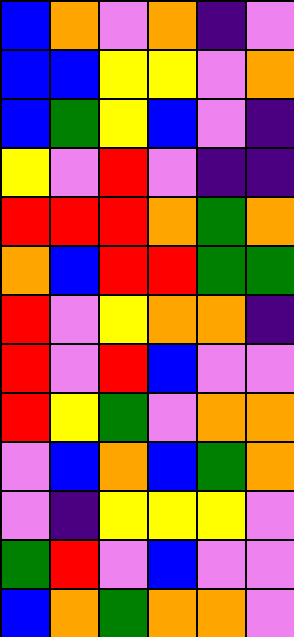[["blue", "orange", "violet", "orange", "indigo", "violet"], ["blue", "blue", "yellow", "yellow", "violet", "orange"], ["blue", "green", "yellow", "blue", "violet", "indigo"], ["yellow", "violet", "red", "violet", "indigo", "indigo"], ["red", "red", "red", "orange", "green", "orange"], ["orange", "blue", "red", "red", "green", "green"], ["red", "violet", "yellow", "orange", "orange", "indigo"], ["red", "violet", "red", "blue", "violet", "violet"], ["red", "yellow", "green", "violet", "orange", "orange"], ["violet", "blue", "orange", "blue", "green", "orange"], ["violet", "indigo", "yellow", "yellow", "yellow", "violet"], ["green", "red", "violet", "blue", "violet", "violet"], ["blue", "orange", "green", "orange", "orange", "violet"]]